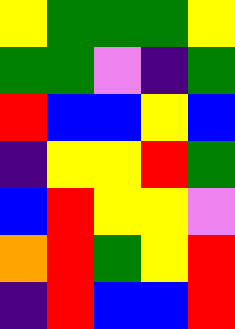[["yellow", "green", "green", "green", "yellow"], ["green", "green", "violet", "indigo", "green"], ["red", "blue", "blue", "yellow", "blue"], ["indigo", "yellow", "yellow", "red", "green"], ["blue", "red", "yellow", "yellow", "violet"], ["orange", "red", "green", "yellow", "red"], ["indigo", "red", "blue", "blue", "red"]]